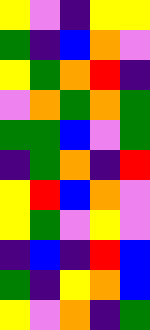[["yellow", "violet", "indigo", "yellow", "yellow"], ["green", "indigo", "blue", "orange", "violet"], ["yellow", "green", "orange", "red", "indigo"], ["violet", "orange", "green", "orange", "green"], ["green", "green", "blue", "violet", "green"], ["indigo", "green", "orange", "indigo", "red"], ["yellow", "red", "blue", "orange", "violet"], ["yellow", "green", "violet", "yellow", "violet"], ["indigo", "blue", "indigo", "red", "blue"], ["green", "indigo", "yellow", "orange", "blue"], ["yellow", "violet", "orange", "indigo", "green"]]